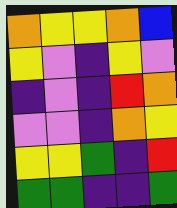[["orange", "yellow", "yellow", "orange", "blue"], ["yellow", "violet", "indigo", "yellow", "violet"], ["indigo", "violet", "indigo", "red", "orange"], ["violet", "violet", "indigo", "orange", "yellow"], ["yellow", "yellow", "green", "indigo", "red"], ["green", "green", "indigo", "indigo", "green"]]